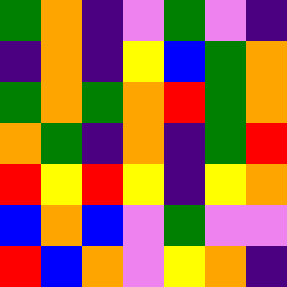[["green", "orange", "indigo", "violet", "green", "violet", "indigo"], ["indigo", "orange", "indigo", "yellow", "blue", "green", "orange"], ["green", "orange", "green", "orange", "red", "green", "orange"], ["orange", "green", "indigo", "orange", "indigo", "green", "red"], ["red", "yellow", "red", "yellow", "indigo", "yellow", "orange"], ["blue", "orange", "blue", "violet", "green", "violet", "violet"], ["red", "blue", "orange", "violet", "yellow", "orange", "indigo"]]